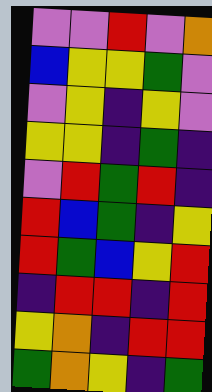[["violet", "violet", "red", "violet", "orange"], ["blue", "yellow", "yellow", "green", "violet"], ["violet", "yellow", "indigo", "yellow", "violet"], ["yellow", "yellow", "indigo", "green", "indigo"], ["violet", "red", "green", "red", "indigo"], ["red", "blue", "green", "indigo", "yellow"], ["red", "green", "blue", "yellow", "red"], ["indigo", "red", "red", "indigo", "red"], ["yellow", "orange", "indigo", "red", "red"], ["green", "orange", "yellow", "indigo", "green"]]